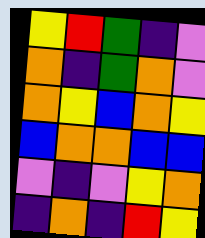[["yellow", "red", "green", "indigo", "violet"], ["orange", "indigo", "green", "orange", "violet"], ["orange", "yellow", "blue", "orange", "yellow"], ["blue", "orange", "orange", "blue", "blue"], ["violet", "indigo", "violet", "yellow", "orange"], ["indigo", "orange", "indigo", "red", "yellow"]]